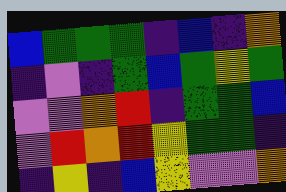[["blue", "green", "green", "green", "indigo", "blue", "indigo", "orange"], ["indigo", "violet", "indigo", "green", "blue", "green", "yellow", "green"], ["violet", "violet", "orange", "red", "indigo", "green", "green", "blue"], ["violet", "red", "orange", "red", "yellow", "green", "green", "indigo"], ["indigo", "yellow", "indigo", "blue", "yellow", "violet", "violet", "orange"]]